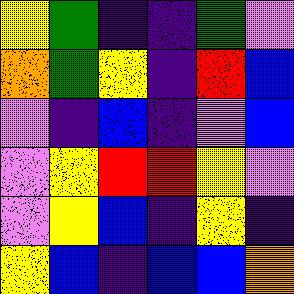[["yellow", "green", "indigo", "indigo", "green", "violet"], ["orange", "green", "yellow", "indigo", "red", "blue"], ["violet", "indigo", "blue", "indigo", "violet", "blue"], ["violet", "yellow", "red", "red", "yellow", "violet"], ["violet", "yellow", "blue", "indigo", "yellow", "indigo"], ["yellow", "blue", "indigo", "blue", "blue", "orange"]]